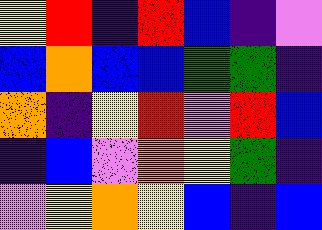[["yellow", "red", "indigo", "red", "blue", "indigo", "violet"], ["blue", "orange", "blue", "blue", "green", "green", "indigo"], ["orange", "indigo", "yellow", "red", "violet", "red", "blue"], ["indigo", "blue", "violet", "orange", "yellow", "green", "indigo"], ["violet", "yellow", "orange", "yellow", "blue", "indigo", "blue"]]